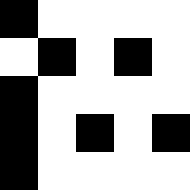[["black", "white", "white", "white", "white"], ["white", "black", "white", "black", "white"], ["black", "white", "white", "white", "white"], ["black", "white", "black", "white", "black"], ["black", "white", "white", "white", "white"]]